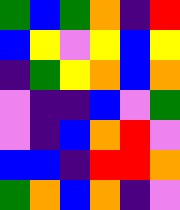[["green", "blue", "green", "orange", "indigo", "red"], ["blue", "yellow", "violet", "yellow", "blue", "yellow"], ["indigo", "green", "yellow", "orange", "blue", "orange"], ["violet", "indigo", "indigo", "blue", "violet", "green"], ["violet", "indigo", "blue", "orange", "red", "violet"], ["blue", "blue", "indigo", "red", "red", "orange"], ["green", "orange", "blue", "orange", "indigo", "violet"]]